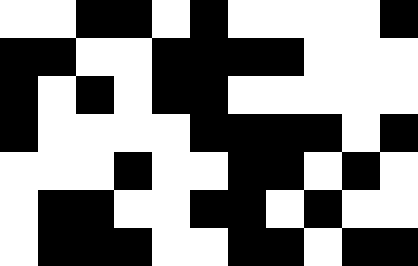[["white", "white", "black", "black", "white", "black", "white", "white", "white", "white", "black"], ["black", "black", "white", "white", "black", "black", "black", "black", "white", "white", "white"], ["black", "white", "black", "white", "black", "black", "white", "white", "white", "white", "white"], ["black", "white", "white", "white", "white", "black", "black", "black", "black", "white", "black"], ["white", "white", "white", "black", "white", "white", "black", "black", "white", "black", "white"], ["white", "black", "black", "white", "white", "black", "black", "white", "black", "white", "white"], ["white", "black", "black", "black", "white", "white", "black", "black", "white", "black", "black"]]